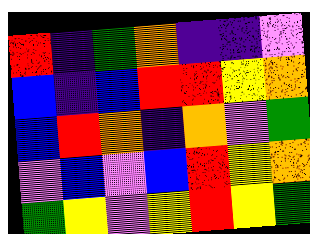[["red", "indigo", "green", "orange", "indigo", "indigo", "violet"], ["blue", "indigo", "blue", "red", "red", "yellow", "orange"], ["blue", "red", "orange", "indigo", "orange", "violet", "green"], ["violet", "blue", "violet", "blue", "red", "yellow", "orange"], ["green", "yellow", "violet", "yellow", "red", "yellow", "green"]]